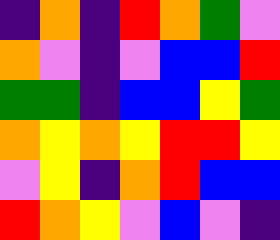[["indigo", "orange", "indigo", "red", "orange", "green", "violet"], ["orange", "violet", "indigo", "violet", "blue", "blue", "red"], ["green", "green", "indigo", "blue", "blue", "yellow", "green"], ["orange", "yellow", "orange", "yellow", "red", "red", "yellow"], ["violet", "yellow", "indigo", "orange", "red", "blue", "blue"], ["red", "orange", "yellow", "violet", "blue", "violet", "indigo"]]